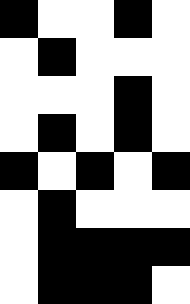[["black", "white", "white", "black", "white"], ["white", "black", "white", "white", "white"], ["white", "white", "white", "black", "white"], ["white", "black", "white", "black", "white"], ["black", "white", "black", "white", "black"], ["white", "black", "white", "white", "white"], ["white", "black", "black", "black", "black"], ["white", "black", "black", "black", "white"]]